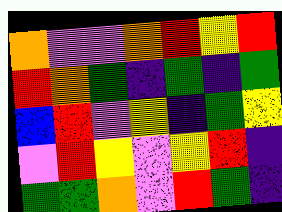[["orange", "violet", "violet", "orange", "red", "yellow", "red"], ["red", "orange", "green", "indigo", "green", "indigo", "green"], ["blue", "red", "violet", "yellow", "indigo", "green", "yellow"], ["violet", "red", "yellow", "violet", "yellow", "red", "indigo"], ["green", "green", "orange", "violet", "red", "green", "indigo"]]